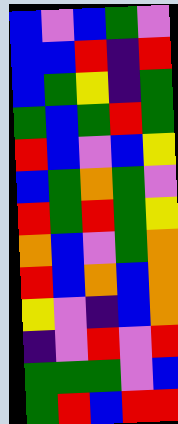[["blue", "violet", "blue", "green", "violet"], ["blue", "blue", "red", "indigo", "red"], ["blue", "green", "yellow", "indigo", "green"], ["green", "blue", "green", "red", "green"], ["red", "blue", "violet", "blue", "yellow"], ["blue", "green", "orange", "green", "violet"], ["red", "green", "red", "green", "yellow"], ["orange", "blue", "violet", "green", "orange"], ["red", "blue", "orange", "blue", "orange"], ["yellow", "violet", "indigo", "blue", "orange"], ["indigo", "violet", "red", "violet", "red"], ["green", "green", "green", "violet", "blue"], ["green", "red", "blue", "red", "red"]]